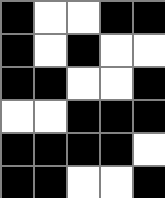[["black", "white", "white", "black", "black"], ["black", "white", "black", "white", "white"], ["black", "black", "white", "white", "black"], ["white", "white", "black", "black", "black"], ["black", "black", "black", "black", "white"], ["black", "black", "white", "white", "black"]]